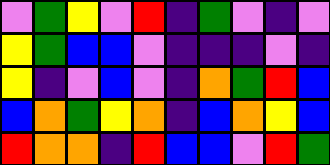[["violet", "green", "yellow", "violet", "red", "indigo", "green", "violet", "indigo", "violet"], ["yellow", "green", "blue", "blue", "violet", "indigo", "indigo", "indigo", "violet", "indigo"], ["yellow", "indigo", "violet", "blue", "violet", "indigo", "orange", "green", "red", "blue"], ["blue", "orange", "green", "yellow", "orange", "indigo", "blue", "orange", "yellow", "blue"], ["red", "orange", "orange", "indigo", "red", "blue", "blue", "violet", "red", "green"]]